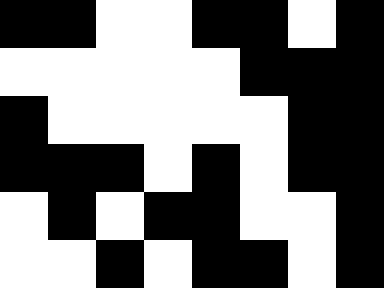[["black", "black", "white", "white", "black", "black", "white", "black"], ["white", "white", "white", "white", "white", "black", "black", "black"], ["black", "white", "white", "white", "white", "white", "black", "black"], ["black", "black", "black", "white", "black", "white", "black", "black"], ["white", "black", "white", "black", "black", "white", "white", "black"], ["white", "white", "black", "white", "black", "black", "white", "black"]]